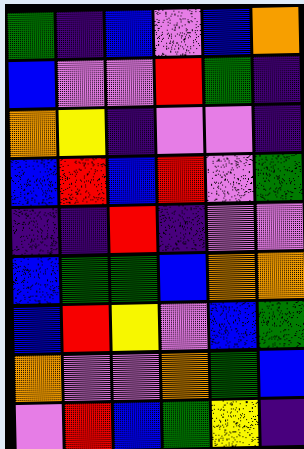[["green", "indigo", "blue", "violet", "blue", "orange"], ["blue", "violet", "violet", "red", "green", "indigo"], ["orange", "yellow", "indigo", "violet", "violet", "indigo"], ["blue", "red", "blue", "red", "violet", "green"], ["indigo", "indigo", "red", "indigo", "violet", "violet"], ["blue", "green", "green", "blue", "orange", "orange"], ["blue", "red", "yellow", "violet", "blue", "green"], ["orange", "violet", "violet", "orange", "green", "blue"], ["violet", "red", "blue", "green", "yellow", "indigo"]]